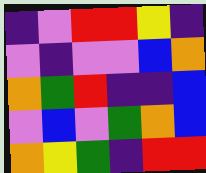[["indigo", "violet", "red", "red", "yellow", "indigo"], ["violet", "indigo", "violet", "violet", "blue", "orange"], ["orange", "green", "red", "indigo", "indigo", "blue"], ["violet", "blue", "violet", "green", "orange", "blue"], ["orange", "yellow", "green", "indigo", "red", "red"]]